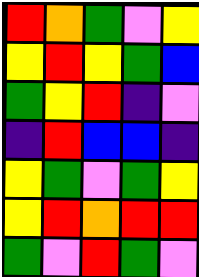[["red", "orange", "green", "violet", "yellow"], ["yellow", "red", "yellow", "green", "blue"], ["green", "yellow", "red", "indigo", "violet"], ["indigo", "red", "blue", "blue", "indigo"], ["yellow", "green", "violet", "green", "yellow"], ["yellow", "red", "orange", "red", "red"], ["green", "violet", "red", "green", "violet"]]